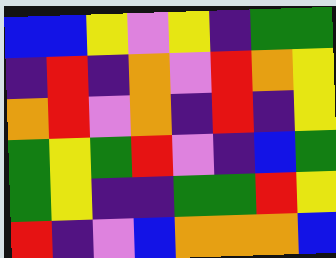[["blue", "blue", "yellow", "violet", "yellow", "indigo", "green", "green"], ["indigo", "red", "indigo", "orange", "violet", "red", "orange", "yellow"], ["orange", "red", "violet", "orange", "indigo", "red", "indigo", "yellow"], ["green", "yellow", "green", "red", "violet", "indigo", "blue", "green"], ["green", "yellow", "indigo", "indigo", "green", "green", "red", "yellow"], ["red", "indigo", "violet", "blue", "orange", "orange", "orange", "blue"]]